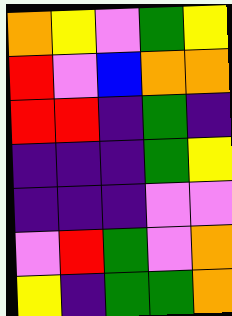[["orange", "yellow", "violet", "green", "yellow"], ["red", "violet", "blue", "orange", "orange"], ["red", "red", "indigo", "green", "indigo"], ["indigo", "indigo", "indigo", "green", "yellow"], ["indigo", "indigo", "indigo", "violet", "violet"], ["violet", "red", "green", "violet", "orange"], ["yellow", "indigo", "green", "green", "orange"]]